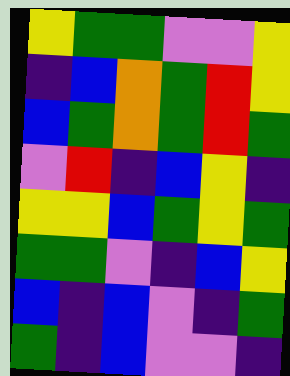[["yellow", "green", "green", "violet", "violet", "yellow"], ["indigo", "blue", "orange", "green", "red", "yellow"], ["blue", "green", "orange", "green", "red", "green"], ["violet", "red", "indigo", "blue", "yellow", "indigo"], ["yellow", "yellow", "blue", "green", "yellow", "green"], ["green", "green", "violet", "indigo", "blue", "yellow"], ["blue", "indigo", "blue", "violet", "indigo", "green"], ["green", "indigo", "blue", "violet", "violet", "indigo"]]